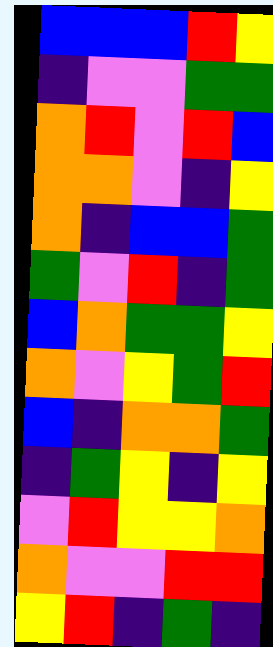[["blue", "blue", "blue", "red", "yellow"], ["indigo", "violet", "violet", "green", "green"], ["orange", "red", "violet", "red", "blue"], ["orange", "orange", "violet", "indigo", "yellow"], ["orange", "indigo", "blue", "blue", "green"], ["green", "violet", "red", "indigo", "green"], ["blue", "orange", "green", "green", "yellow"], ["orange", "violet", "yellow", "green", "red"], ["blue", "indigo", "orange", "orange", "green"], ["indigo", "green", "yellow", "indigo", "yellow"], ["violet", "red", "yellow", "yellow", "orange"], ["orange", "violet", "violet", "red", "red"], ["yellow", "red", "indigo", "green", "indigo"]]